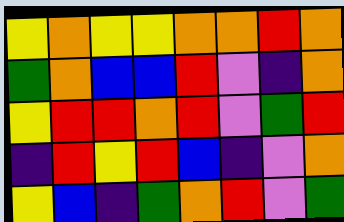[["yellow", "orange", "yellow", "yellow", "orange", "orange", "red", "orange"], ["green", "orange", "blue", "blue", "red", "violet", "indigo", "orange"], ["yellow", "red", "red", "orange", "red", "violet", "green", "red"], ["indigo", "red", "yellow", "red", "blue", "indigo", "violet", "orange"], ["yellow", "blue", "indigo", "green", "orange", "red", "violet", "green"]]